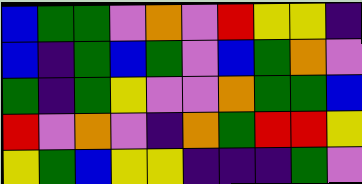[["blue", "green", "green", "violet", "orange", "violet", "red", "yellow", "yellow", "indigo"], ["blue", "indigo", "green", "blue", "green", "violet", "blue", "green", "orange", "violet"], ["green", "indigo", "green", "yellow", "violet", "violet", "orange", "green", "green", "blue"], ["red", "violet", "orange", "violet", "indigo", "orange", "green", "red", "red", "yellow"], ["yellow", "green", "blue", "yellow", "yellow", "indigo", "indigo", "indigo", "green", "violet"]]